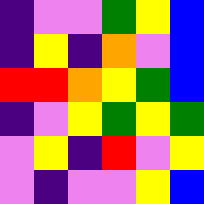[["indigo", "violet", "violet", "green", "yellow", "blue"], ["indigo", "yellow", "indigo", "orange", "violet", "blue"], ["red", "red", "orange", "yellow", "green", "blue"], ["indigo", "violet", "yellow", "green", "yellow", "green"], ["violet", "yellow", "indigo", "red", "violet", "yellow"], ["violet", "indigo", "violet", "violet", "yellow", "blue"]]